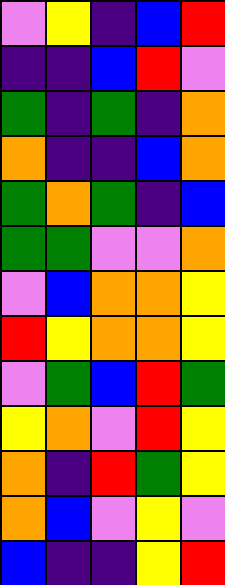[["violet", "yellow", "indigo", "blue", "red"], ["indigo", "indigo", "blue", "red", "violet"], ["green", "indigo", "green", "indigo", "orange"], ["orange", "indigo", "indigo", "blue", "orange"], ["green", "orange", "green", "indigo", "blue"], ["green", "green", "violet", "violet", "orange"], ["violet", "blue", "orange", "orange", "yellow"], ["red", "yellow", "orange", "orange", "yellow"], ["violet", "green", "blue", "red", "green"], ["yellow", "orange", "violet", "red", "yellow"], ["orange", "indigo", "red", "green", "yellow"], ["orange", "blue", "violet", "yellow", "violet"], ["blue", "indigo", "indigo", "yellow", "red"]]